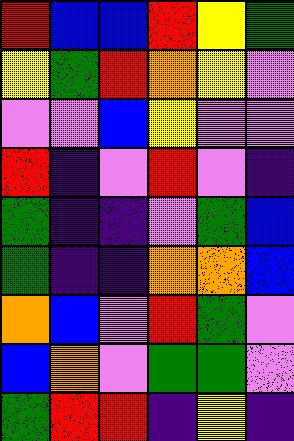[["red", "blue", "blue", "red", "yellow", "green"], ["yellow", "green", "red", "orange", "yellow", "violet"], ["violet", "violet", "blue", "yellow", "violet", "violet"], ["red", "indigo", "violet", "red", "violet", "indigo"], ["green", "indigo", "indigo", "violet", "green", "blue"], ["green", "indigo", "indigo", "orange", "orange", "blue"], ["orange", "blue", "violet", "red", "green", "violet"], ["blue", "orange", "violet", "green", "green", "violet"], ["green", "red", "red", "indigo", "yellow", "indigo"]]